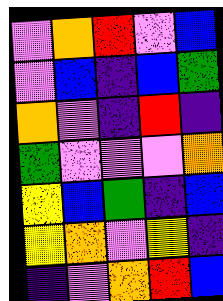[["violet", "orange", "red", "violet", "blue"], ["violet", "blue", "indigo", "blue", "green"], ["orange", "violet", "indigo", "red", "indigo"], ["green", "violet", "violet", "violet", "orange"], ["yellow", "blue", "green", "indigo", "blue"], ["yellow", "orange", "violet", "yellow", "indigo"], ["indigo", "violet", "orange", "red", "blue"]]